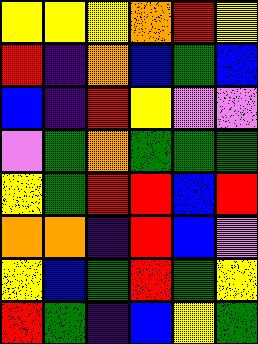[["yellow", "yellow", "yellow", "orange", "red", "yellow"], ["red", "indigo", "orange", "blue", "green", "blue"], ["blue", "indigo", "red", "yellow", "violet", "violet"], ["violet", "green", "orange", "green", "green", "green"], ["yellow", "green", "red", "red", "blue", "red"], ["orange", "orange", "indigo", "red", "blue", "violet"], ["yellow", "blue", "green", "red", "green", "yellow"], ["red", "green", "indigo", "blue", "yellow", "green"]]